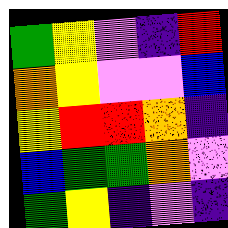[["green", "yellow", "violet", "indigo", "red"], ["orange", "yellow", "violet", "violet", "blue"], ["yellow", "red", "red", "orange", "indigo"], ["blue", "green", "green", "orange", "violet"], ["green", "yellow", "indigo", "violet", "indigo"]]